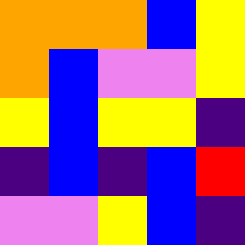[["orange", "orange", "orange", "blue", "yellow"], ["orange", "blue", "violet", "violet", "yellow"], ["yellow", "blue", "yellow", "yellow", "indigo"], ["indigo", "blue", "indigo", "blue", "red"], ["violet", "violet", "yellow", "blue", "indigo"]]